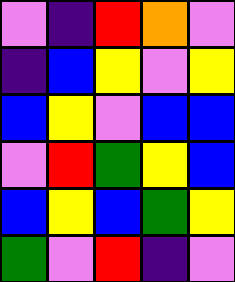[["violet", "indigo", "red", "orange", "violet"], ["indigo", "blue", "yellow", "violet", "yellow"], ["blue", "yellow", "violet", "blue", "blue"], ["violet", "red", "green", "yellow", "blue"], ["blue", "yellow", "blue", "green", "yellow"], ["green", "violet", "red", "indigo", "violet"]]